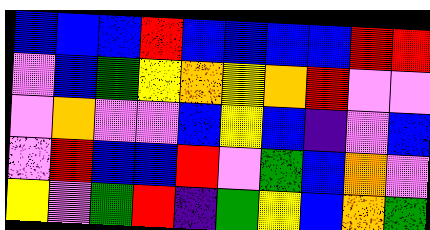[["blue", "blue", "blue", "red", "blue", "blue", "blue", "blue", "red", "red"], ["violet", "blue", "green", "yellow", "orange", "yellow", "orange", "red", "violet", "violet"], ["violet", "orange", "violet", "violet", "blue", "yellow", "blue", "indigo", "violet", "blue"], ["violet", "red", "blue", "blue", "red", "violet", "green", "blue", "orange", "violet"], ["yellow", "violet", "green", "red", "indigo", "green", "yellow", "blue", "orange", "green"]]